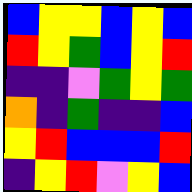[["blue", "yellow", "yellow", "blue", "yellow", "blue"], ["red", "yellow", "green", "blue", "yellow", "red"], ["indigo", "indigo", "violet", "green", "yellow", "green"], ["orange", "indigo", "green", "indigo", "indigo", "blue"], ["yellow", "red", "blue", "blue", "blue", "red"], ["indigo", "yellow", "red", "violet", "yellow", "blue"]]